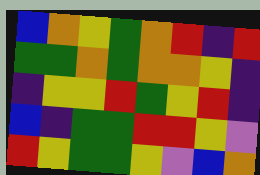[["blue", "orange", "yellow", "green", "orange", "red", "indigo", "red"], ["green", "green", "orange", "green", "orange", "orange", "yellow", "indigo"], ["indigo", "yellow", "yellow", "red", "green", "yellow", "red", "indigo"], ["blue", "indigo", "green", "green", "red", "red", "yellow", "violet"], ["red", "yellow", "green", "green", "yellow", "violet", "blue", "orange"]]